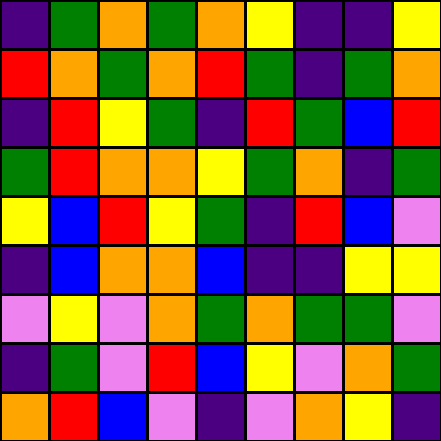[["indigo", "green", "orange", "green", "orange", "yellow", "indigo", "indigo", "yellow"], ["red", "orange", "green", "orange", "red", "green", "indigo", "green", "orange"], ["indigo", "red", "yellow", "green", "indigo", "red", "green", "blue", "red"], ["green", "red", "orange", "orange", "yellow", "green", "orange", "indigo", "green"], ["yellow", "blue", "red", "yellow", "green", "indigo", "red", "blue", "violet"], ["indigo", "blue", "orange", "orange", "blue", "indigo", "indigo", "yellow", "yellow"], ["violet", "yellow", "violet", "orange", "green", "orange", "green", "green", "violet"], ["indigo", "green", "violet", "red", "blue", "yellow", "violet", "orange", "green"], ["orange", "red", "blue", "violet", "indigo", "violet", "orange", "yellow", "indigo"]]